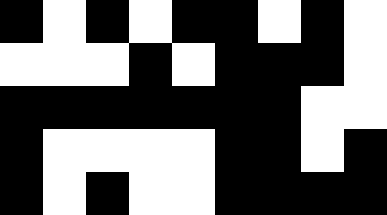[["black", "white", "black", "white", "black", "black", "white", "black", "white"], ["white", "white", "white", "black", "white", "black", "black", "black", "white"], ["black", "black", "black", "black", "black", "black", "black", "white", "white"], ["black", "white", "white", "white", "white", "black", "black", "white", "black"], ["black", "white", "black", "white", "white", "black", "black", "black", "black"]]